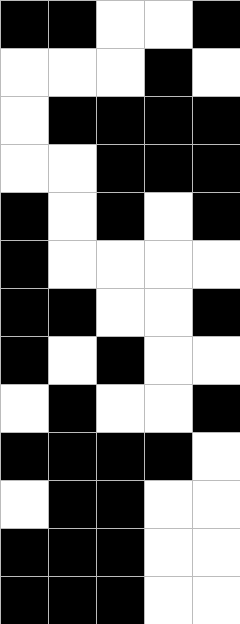[["black", "black", "white", "white", "black"], ["white", "white", "white", "black", "white"], ["white", "black", "black", "black", "black"], ["white", "white", "black", "black", "black"], ["black", "white", "black", "white", "black"], ["black", "white", "white", "white", "white"], ["black", "black", "white", "white", "black"], ["black", "white", "black", "white", "white"], ["white", "black", "white", "white", "black"], ["black", "black", "black", "black", "white"], ["white", "black", "black", "white", "white"], ["black", "black", "black", "white", "white"], ["black", "black", "black", "white", "white"]]